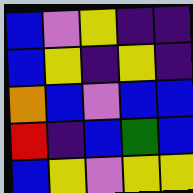[["blue", "violet", "yellow", "indigo", "indigo"], ["blue", "yellow", "indigo", "yellow", "indigo"], ["orange", "blue", "violet", "blue", "blue"], ["red", "indigo", "blue", "green", "blue"], ["blue", "yellow", "violet", "yellow", "yellow"]]